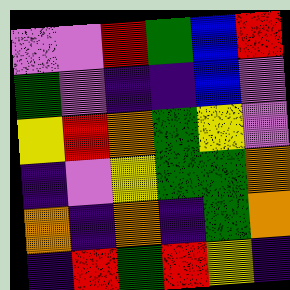[["violet", "violet", "red", "green", "blue", "red"], ["green", "violet", "indigo", "indigo", "blue", "violet"], ["yellow", "red", "orange", "green", "yellow", "violet"], ["indigo", "violet", "yellow", "green", "green", "orange"], ["orange", "indigo", "orange", "indigo", "green", "orange"], ["indigo", "red", "green", "red", "yellow", "indigo"]]